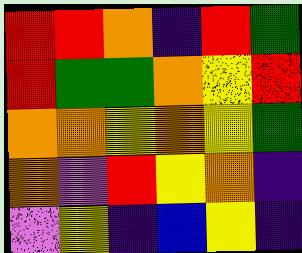[["red", "red", "orange", "indigo", "red", "green"], ["red", "green", "green", "orange", "yellow", "red"], ["orange", "orange", "yellow", "orange", "yellow", "green"], ["orange", "violet", "red", "yellow", "orange", "indigo"], ["violet", "yellow", "indigo", "blue", "yellow", "indigo"]]